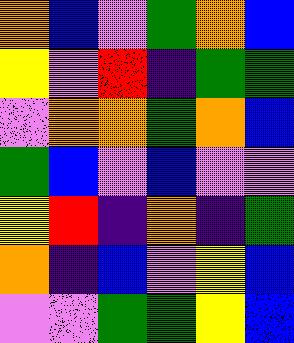[["orange", "blue", "violet", "green", "orange", "blue"], ["yellow", "violet", "red", "indigo", "green", "green"], ["violet", "orange", "orange", "green", "orange", "blue"], ["green", "blue", "violet", "blue", "violet", "violet"], ["yellow", "red", "indigo", "orange", "indigo", "green"], ["orange", "indigo", "blue", "violet", "yellow", "blue"], ["violet", "violet", "green", "green", "yellow", "blue"]]